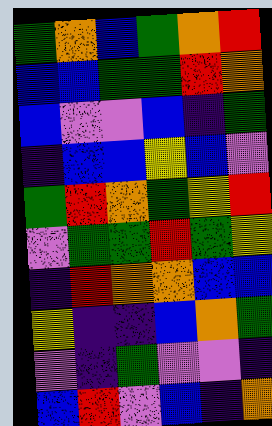[["green", "orange", "blue", "green", "orange", "red"], ["blue", "blue", "green", "green", "red", "orange"], ["blue", "violet", "violet", "blue", "indigo", "green"], ["indigo", "blue", "blue", "yellow", "blue", "violet"], ["green", "red", "orange", "green", "yellow", "red"], ["violet", "green", "green", "red", "green", "yellow"], ["indigo", "red", "orange", "orange", "blue", "blue"], ["yellow", "indigo", "indigo", "blue", "orange", "green"], ["violet", "indigo", "green", "violet", "violet", "indigo"], ["blue", "red", "violet", "blue", "indigo", "orange"]]